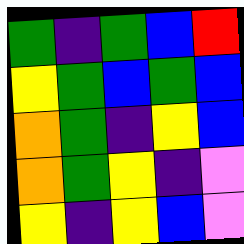[["green", "indigo", "green", "blue", "red"], ["yellow", "green", "blue", "green", "blue"], ["orange", "green", "indigo", "yellow", "blue"], ["orange", "green", "yellow", "indigo", "violet"], ["yellow", "indigo", "yellow", "blue", "violet"]]